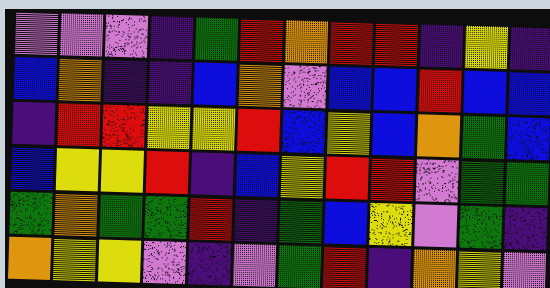[["violet", "violet", "violet", "indigo", "green", "red", "orange", "red", "red", "indigo", "yellow", "indigo"], ["blue", "orange", "indigo", "indigo", "blue", "orange", "violet", "blue", "blue", "red", "blue", "blue"], ["indigo", "red", "red", "yellow", "yellow", "red", "blue", "yellow", "blue", "orange", "green", "blue"], ["blue", "yellow", "yellow", "red", "indigo", "blue", "yellow", "red", "red", "violet", "green", "green"], ["green", "orange", "green", "green", "red", "indigo", "green", "blue", "yellow", "violet", "green", "indigo"], ["orange", "yellow", "yellow", "violet", "indigo", "violet", "green", "red", "indigo", "orange", "yellow", "violet"]]